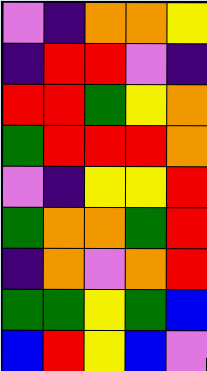[["violet", "indigo", "orange", "orange", "yellow"], ["indigo", "red", "red", "violet", "indigo"], ["red", "red", "green", "yellow", "orange"], ["green", "red", "red", "red", "orange"], ["violet", "indigo", "yellow", "yellow", "red"], ["green", "orange", "orange", "green", "red"], ["indigo", "orange", "violet", "orange", "red"], ["green", "green", "yellow", "green", "blue"], ["blue", "red", "yellow", "blue", "violet"]]